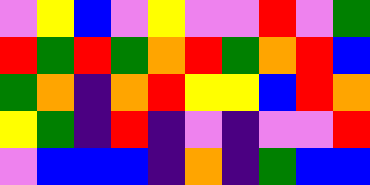[["violet", "yellow", "blue", "violet", "yellow", "violet", "violet", "red", "violet", "green"], ["red", "green", "red", "green", "orange", "red", "green", "orange", "red", "blue"], ["green", "orange", "indigo", "orange", "red", "yellow", "yellow", "blue", "red", "orange"], ["yellow", "green", "indigo", "red", "indigo", "violet", "indigo", "violet", "violet", "red"], ["violet", "blue", "blue", "blue", "indigo", "orange", "indigo", "green", "blue", "blue"]]